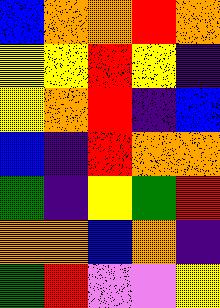[["blue", "orange", "orange", "red", "orange"], ["yellow", "yellow", "red", "yellow", "indigo"], ["yellow", "orange", "red", "indigo", "blue"], ["blue", "indigo", "red", "orange", "orange"], ["green", "indigo", "yellow", "green", "red"], ["orange", "orange", "blue", "orange", "indigo"], ["green", "red", "violet", "violet", "yellow"]]